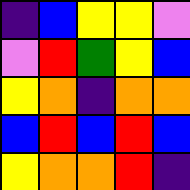[["indigo", "blue", "yellow", "yellow", "violet"], ["violet", "red", "green", "yellow", "blue"], ["yellow", "orange", "indigo", "orange", "orange"], ["blue", "red", "blue", "red", "blue"], ["yellow", "orange", "orange", "red", "indigo"]]